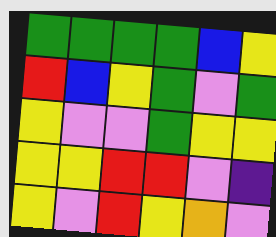[["green", "green", "green", "green", "blue", "yellow"], ["red", "blue", "yellow", "green", "violet", "green"], ["yellow", "violet", "violet", "green", "yellow", "yellow"], ["yellow", "yellow", "red", "red", "violet", "indigo"], ["yellow", "violet", "red", "yellow", "orange", "violet"]]